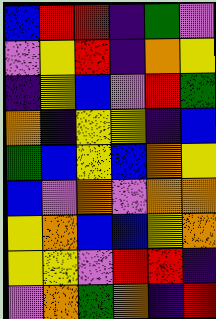[["blue", "red", "red", "indigo", "green", "violet"], ["violet", "yellow", "red", "indigo", "orange", "yellow"], ["indigo", "yellow", "blue", "violet", "red", "green"], ["orange", "indigo", "yellow", "yellow", "indigo", "blue"], ["green", "blue", "yellow", "blue", "orange", "yellow"], ["blue", "violet", "orange", "violet", "orange", "orange"], ["yellow", "orange", "blue", "blue", "yellow", "orange"], ["yellow", "yellow", "violet", "red", "red", "indigo"], ["violet", "orange", "green", "orange", "indigo", "red"]]